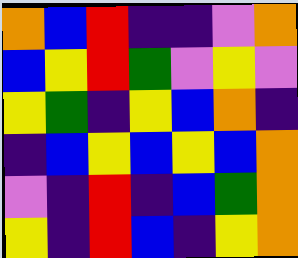[["orange", "blue", "red", "indigo", "indigo", "violet", "orange"], ["blue", "yellow", "red", "green", "violet", "yellow", "violet"], ["yellow", "green", "indigo", "yellow", "blue", "orange", "indigo"], ["indigo", "blue", "yellow", "blue", "yellow", "blue", "orange"], ["violet", "indigo", "red", "indigo", "blue", "green", "orange"], ["yellow", "indigo", "red", "blue", "indigo", "yellow", "orange"]]